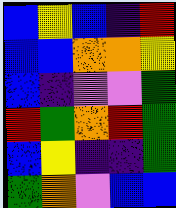[["blue", "yellow", "blue", "indigo", "red"], ["blue", "blue", "orange", "orange", "yellow"], ["blue", "indigo", "violet", "violet", "green"], ["red", "green", "orange", "red", "green"], ["blue", "yellow", "indigo", "indigo", "green"], ["green", "orange", "violet", "blue", "blue"]]